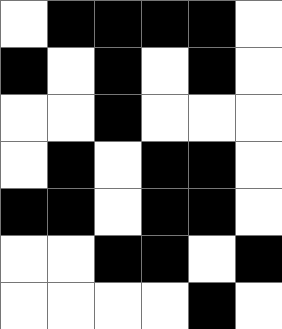[["white", "black", "black", "black", "black", "white"], ["black", "white", "black", "white", "black", "white"], ["white", "white", "black", "white", "white", "white"], ["white", "black", "white", "black", "black", "white"], ["black", "black", "white", "black", "black", "white"], ["white", "white", "black", "black", "white", "black"], ["white", "white", "white", "white", "black", "white"]]